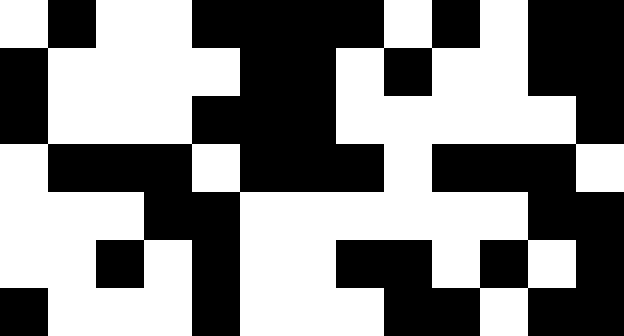[["white", "black", "white", "white", "black", "black", "black", "black", "white", "black", "white", "black", "black"], ["black", "white", "white", "white", "white", "black", "black", "white", "black", "white", "white", "black", "black"], ["black", "white", "white", "white", "black", "black", "black", "white", "white", "white", "white", "white", "black"], ["white", "black", "black", "black", "white", "black", "black", "black", "white", "black", "black", "black", "white"], ["white", "white", "white", "black", "black", "white", "white", "white", "white", "white", "white", "black", "black"], ["white", "white", "black", "white", "black", "white", "white", "black", "black", "white", "black", "white", "black"], ["black", "white", "white", "white", "black", "white", "white", "white", "black", "black", "white", "black", "black"]]